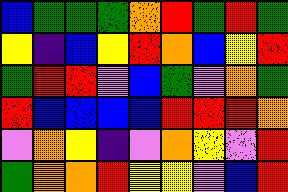[["blue", "green", "green", "green", "orange", "red", "green", "red", "green"], ["yellow", "indigo", "blue", "yellow", "red", "orange", "blue", "yellow", "red"], ["green", "red", "red", "violet", "blue", "green", "violet", "orange", "green"], ["red", "blue", "blue", "blue", "blue", "red", "red", "red", "orange"], ["violet", "orange", "yellow", "indigo", "violet", "orange", "yellow", "violet", "red"], ["green", "orange", "orange", "red", "yellow", "yellow", "violet", "blue", "red"]]